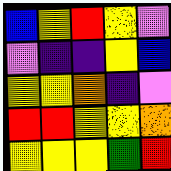[["blue", "yellow", "red", "yellow", "violet"], ["violet", "indigo", "indigo", "yellow", "blue"], ["yellow", "yellow", "orange", "indigo", "violet"], ["red", "red", "yellow", "yellow", "orange"], ["yellow", "yellow", "yellow", "green", "red"]]